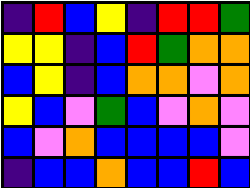[["indigo", "red", "blue", "yellow", "indigo", "red", "red", "green"], ["yellow", "yellow", "indigo", "blue", "red", "green", "orange", "orange"], ["blue", "yellow", "indigo", "blue", "orange", "orange", "violet", "orange"], ["yellow", "blue", "violet", "green", "blue", "violet", "orange", "violet"], ["blue", "violet", "orange", "blue", "blue", "blue", "blue", "violet"], ["indigo", "blue", "blue", "orange", "blue", "blue", "red", "blue"]]